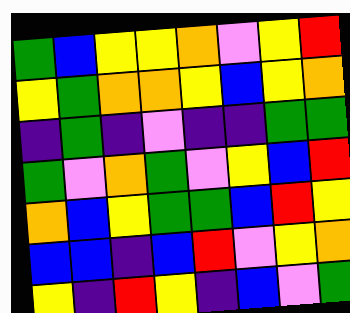[["green", "blue", "yellow", "yellow", "orange", "violet", "yellow", "red"], ["yellow", "green", "orange", "orange", "yellow", "blue", "yellow", "orange"], ["indigo", "green", "indigo", "violet", "indigo", "indigo", "green", "green"], ["green", "violet", "orange", "green", "violet", "yellow", "blue", "red"], ["orange", "blue", "yellow", "green", "green", "blue", "red", "yellow"], ["blue", "blue", "indigo", "blue", "red", "violet", "yellow", "orange"], ["yellow", "indigo", "red", "yellow", "indigo", "blue", "violet", "green"]]